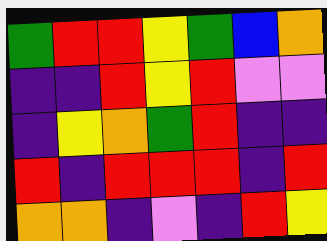[["green", "red", "red", "yellow", "green", "blue", "orange"], ["indigo", "indigo", "red", "yellow", "red", "violet", "violet"], ["indigo", "yellow", "orange", "green", "red", "indigo", "indigo"], ["red", "indigo", "red", "red", "red", "indigo", "red"], ["orange", "orange", "indigo", "violet", "indigo", "red", "yellow"]]